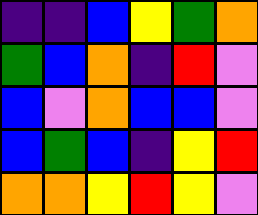[["indigo", "indigo", "blue", "yellow", "green", "orange"], ["green", "blue", "orange", "indigo", "red", "violet"], ["blue", "violet", "orange", "blue", "blue", "violet"], ["blue", "green", "blue", "indigo", "yellow", "red"], ["orange", "orange", "yellow", "red", "yellow", "violet"]]